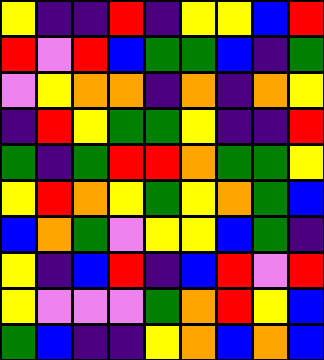[["yellow", "indigo", "indigo", "red", "indigo", "yellow", "yellow", "blue", "red"], ["red", "violet", "red", "blue", "green", "green", "blue", "indigo", "green"], ["violet", "yellow", "orange", "orange", "indigo", "orange", "indigo", "orange", "yellow"], ["indigo", "red", "yellow", "green", "green", "yellow", "indigo", "indigo", "red"], ["green", "indigo", "green", "red", "red", "orange", "green", "green", "yellow"], ["yellow", "red", "orange", "yellow", "green", "yellow", "orange", "green", "blue"], ["blue", "orange", "green", "violet", "yellow", "yellow", "blue", "green", "indigo"], ["yellow", "indigo", "blue", "red", "indigo", "blue", "red", "violet", "red"], ["yellow", "violet", "violet", "violet", "green", "orange", "red", "yellow", "blue"], ["green", "blue", "indigo", "indigo", "yellow", "orange", "blue", "orange", "blue"]]